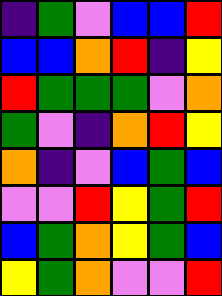[["indigo", "green", "violet", "blue", "blue", "red"], ["blue", "blue", "orange", "red", "indigo", "yellow"], ["red", "green", "green", "green", "violet", "orange"], ["green", "violet", "indigo", "orange", "red", "yellow"], ["orange", "indigo", "violet", "blue", "green", "blue"], ["violet", "violet", "red", "yellow", "green", "red"], ["blue", "green", "orange", "yellow", "green", "blue"], ["yellow", "green", "orange", "violet", "violet", "red"]]